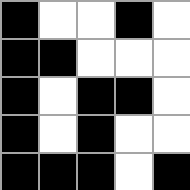[["black", "white", "white", "black", "white"], ["black", "black", "white", "white", "white"], ["black", "white", "black", "black", "white"], ["black", "white", "black", "white", "white"], ["black", "black", "black", "white", "black"]]